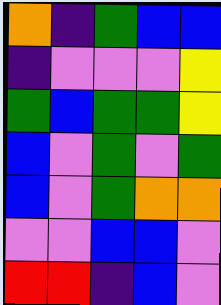[["orange", "indigo", "green", "blue", "blue"], ["indigo", "violet", "violet", "violet", "yellow"], ["green", "blue", "green", "green", "yellow"], ["blue", "violet", "green", "violet", "green"], ["blue", "violet", "green", "orange", "orange"], ["violet", "violet", "blue", "blue", "violet"], ["red", "red", "indigo", "blue", "violet"]]